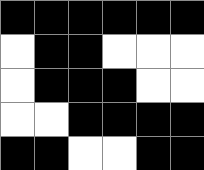[["black", "black", "black", "black", "black", "black"], ["white", "black", "black", "white", "white", "white"], ["white", "black", "black", "black", "white", "white"], ["white", "white", "black", "black", "black", "black"], ["black", "black", "white", "white", "black", "black"]]